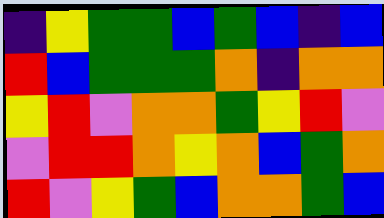[["indigo", "yellow", "green", "green", "blue", "green", "blue", "indigo", "blue"], ["red", "blue", "green", "green", "green", "orange", "indigo", "orange", "orange"], ["yellow", "red", "violet", "orange", "orange", "green", "yellow", "red", "violet"], ["violet", "red", "red", "orange", "yellow", "orange", "blue", "green", "orange"], ["red", "violet", "yellow", "green", "blue", "orange", "orange", "green", "blue"]]